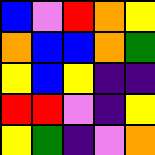[["blue", "violet", "red", "orange", "yellow"], ["orange", "blue", "blue", "orange", "green"], ["yellow", "blue", "yellow", "indigo", "indigo"], ["red", "red", "violet", "indigo", "yellow"], ["yellow", "green", "indigo", "violet", "orange"]]